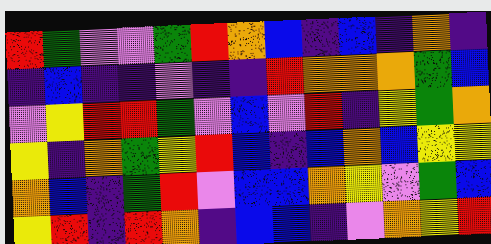[["red", "green", "violet", "violet", "green", "red", "orange", "blue", "indigo", "blue", "indigo", "orange", "indigo"], ["indigo", "blue", "indigo", "indigo", "violet", "indigo", "indigo", "red", "orange", "orange", "orange", "green", "blue"], ["violet", "yellow", "red", "red", "green", "violet", "blue", "violet", "red", "indigo", "yellow", "green", "orange"], ["yellow", "indigo", "orange", "green", "yellow", "red", "blue", "indigo", "blue", "orange", "blue", "yellow", "yellow"], ["orange", "blue", "indigo", "green", "red", "violet", "blue", "blue", "orange", "yellow", "violet", "green", "blue"], ["yellow", "red", "indigo", "red", "orange", "indigo", "blue", "blue", "indigo", "violet", "orange", "yellow", "red"]]